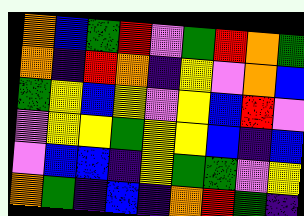[["orange", "blue", "green", "red", "violet", "green", "red", "orange", "green"], ["orange", "indigo", "red", "orange", "indigo", "yellow", "violet", "orange", "blue"], ["green", "yellow", "blue", "yellow", "violet", "yellow", "blue", "red", "violet"], ["violet", "yellow", "yellow", "green", "yellow", "yellow", "blue", "indigo", "blue"], ["violet", "blue", "blue", "indigo", "yellow", "green", "green", "violet", "yellow"], ["orange", "green", "indigo", "blue", "indigo", "orange", "red", "green", "indigo"]]